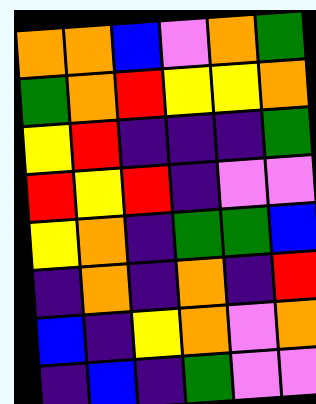[["orange", "orange", "blue", "violet", "orange", "green"], ["green", "orange", "red", "yellow", "yellow", "orange"], ["yellow", "red", "indigo", "indigo", "indigo", "green"], ["red", "yellow", "red", "indigo", "violet", "violet"], ["yellow", "orange", "indigo", "green", "green", "blue"], ["indigo", "orange", "indigo", "orange", "indigo", "red"], ["blue", "indigo", "yellow", "orange", "violet", "orange"], ["indigo", "blue", "indigo", "green", "violet", "violet"]]